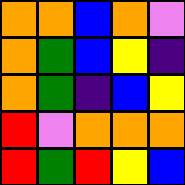[["orange", "orange", "blue", "orange", "violet"], ["orange", "green", "blue", "yellow", "indigo"], ["orange", "green", "indigo", "blue", "yellow"], ["red", "violet", "orange", "orange", "orange"], ["red", "green", "red", "yellow", "blue"]]